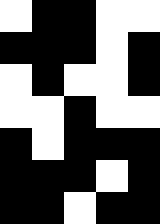[["white", "black", "black", "white", "white"], ["black", "black", "black", "white", "black"], ["white", "black", "white", "white", "black"], ["white", "white", "black", "white", "white"], ["black", "white", "black", "black", "black"], ["black", "black", "black", "white", "black"], ["black", "black", "white", "black", "black"]]